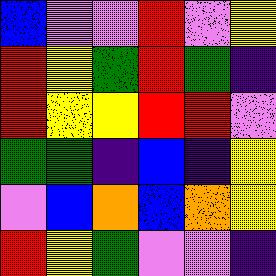[["blue", "violet", "violet", "red", "violet", "yellow"], ["red", "yellow", "green", "red", "green", "indigo"], ["red", "yellow", "yellow", "red", "red", "violet"], ["green", "green", "indigo", "blue", "indigo", "yellow"], ["violet", "blue", "orange", "blue", "orange", "yellow"], ["red", "yellow", "green", "violet", "violet", "indigo"]]